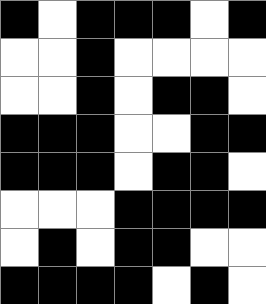[["black", "white", "black", "black", "black", "white", "black"], ["white", "white", "black", "white", "white", "white", "white"], ["white", "white", "black", "white", "black", "black", "white"], ["black", "black", "black", "white", "white", "black", "black"], ["black", "black", "black", "white", "black", "black", "white"], ["white", "white", "white", "black", "black", "black", "black"], ["white", "black", "white", "black", "black", "white", "white"], ["black", "black", "black", "black", "white", "black", "white"]]